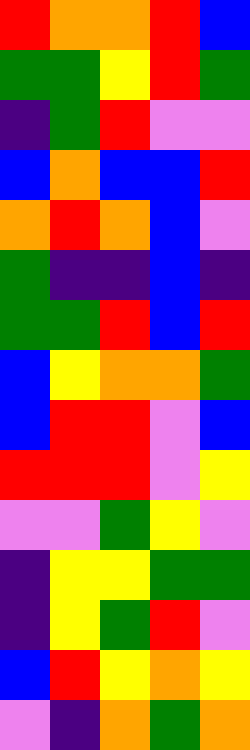[["red", "orange", "orange", "red", "blue"], ["green", "green", "yellow", "red", "green"], ["indigo", "green", "red", "violet", "violet"], ["blue", "orange", "blue", "blue", "red"], ["orange", "red", "orange", "blue", "violet"], ["green", "indigo", "indigo", "blue", "indigo"], ["green", "green", "red", "blue", "red"], ["blue", "yellow", "orange", "orange", "green"], ["blue", "red", "red", "violet", "blue"], ["red", "red", "red", "violet", "yellow"], ["violet", "violet", "green", "yellow", "violet"], ["indigo", "yellow", "yellow", "green", "green"], ["indigo", "yellow", "green", "red", "violet"], ["blue", "red", "yellow", "orange", "yellow"], ["violet", "indigo", "orange", "green", "orange"]]